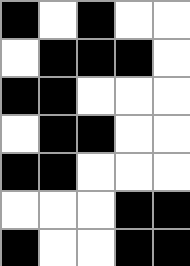[["black", "white", "black", "white", "white"], ["white", "black", "black", "black", "white"], ["black", "black", "white", "white", "white"], ["white", "black", "black", "white", "white"], ["black", "black", "white", "white", "white"], ["white", "white", "white", "black", "black"], ["black", "white", "white", "black", "black"]]